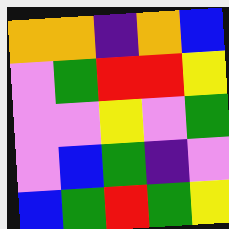[["orange", "orange", "indigo", "orange", "blue"], ["violet", "green", "red", "red", "yellow"], ["violet", "violet", "yellow", "violet", "green"], ["violet", "blue", "green", "indigo", "violet"], ["blue", "green", "red", "green", "yellow"]]